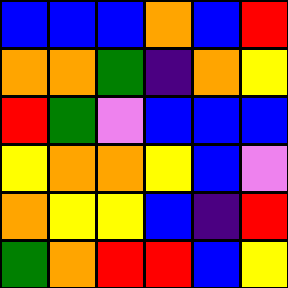[["blue", "blue", "blue", "orange", "blue", "red"], ["orange", "orange", "green", "indigo", "orange", "yellow"], ["red", "green", "violet", "blue", "blue", "blue"], ["yellow", "orange", "orange", "yellow", "blue", "violet"], ["orange", "yellow", "yellow", "blue", "indigo", "red"], ["green", "orange", "red", "red", "blue", "yellow"]]